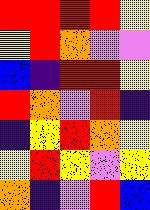[["red", "red", "red", "red", "yellow"], ["yellow", "red", "orange", "violet", "violet"], ["blue", "indigo", "red", "red", "yellow"], ["red", "orange", "violet", "red", "indigo"], ["indigo", "yellow", "red", "orange", "yellow"], ["yellow", "red", "yellow", "violet", "yellow"], ["orange", "indigo", "violet", "red", "blue"]]